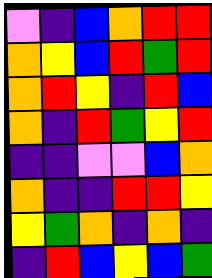[["violet", "indigo", "blue", "orange", "red", "red"], ["orange", "yellow", "blue", "red", "green", "red"], ["orange", "red", "yellow", "indigo", "red", "blue"], ["orange", "indigo", "red", "green", "yellow", "red"], ["indigo", "indigo", "violet", "violet", "blue", "orange"], ["orange", "indigo", "indigo", "red", "red", "yellow"], ["yellow", "green", "orange", "indigo", "orange", "indigo"], ["indigo", "red", "blue", "yellow", "blue", "green"]]